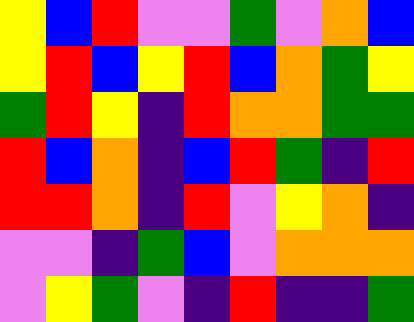[["yellow", "blue", "red", "violet", "violet", "green", "violet", "orange", "blue"], ["yellow", "red", "blue", "yellow", "red", "blue", "orange", "green", "yellow"], ["green", "red", "yellow", "indigo", "red", "orange", "orange", "green", "green"], ["red", "blue", "orange", "indigo", "blue", "red", "green", "indigo", "red"], ["red", "red", "orange", "indigo", "red", "violet", "yellow", "orange", "indigo"], ["violet", "violet", "indigo", "green", "blue", "violet", "orange", "orange", "orange"], ["violet", "yellow", "green", "violet", "indigo", "red", "indigo", "indigo", "green"]]